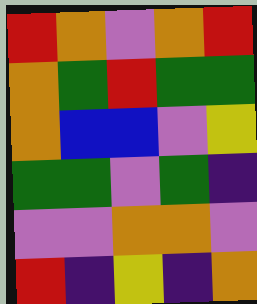[["red", "orange", "violet", "orange", "red"], ["orange", "green", "red", "green", "green"], ["orange", "blue", "blue", "violet", "yellow"], ["green", "green", "violet", "green", "indigo"], ["violet", "violet", "orange", "orange", "violet"], ["red", "indigo", "yellow", "indigo", "orange"]]